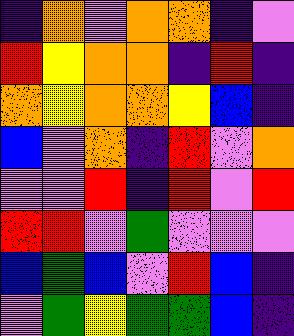[["indigo", "orange", "violet", "orange", "orange", "indigo", "violet"], ["red", "yellow", "orange", "orange", "indigo", "red", "indigo"], ["orange", "yellow", "orange", "orange", "yellow", "blue", "indigo"], ["blue", "violet", "orange", "indigo", "red", "violet", "orange"], ["violet", "violet", "red", "indigo", "red", "violet", "red"], ["red", "red", "violet", "green", "violet", "violet", "violet"], ["blue", "green", "blue", "violet", "red", "blue", "indigo"], ["violet", "green", "yellow", "green", "green", "blue", "indigo"]]